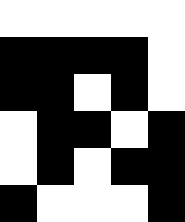[["white", "white", "white", "white", "white"], ["black", "black", "black", "black", "white"], ["black", "black", "white", "black", "white"], ["white", "black", "black", "white", "black"], ["white", "black", "white", "black", "black"], ["black", "white", "white", "white", "black"]]